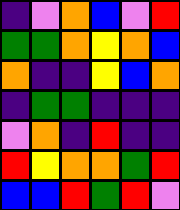[["indigo", "violet", "orange", "blue", "violet", "red"], ["green", "green", "orange", "yellow", "orange", "blue"], ["orange", "indigo", "indigo", "yellow", "blue", "orange"], ["indigo", "green", "green", "indigo", "indigo", "indigo"], ["violet", "orange", "indigo", "red", "indigo", "indigo"], ["red", "yellow", "orange", "orange", "green", "red"], ["blue", "blue", "red", "green", "red", "violet"]]